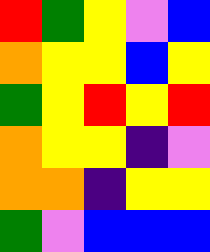[["red", "green", "yellow", "violet", "blue"], ["orange", "yellow", "yellow", "blue", "yellow"], ["green", "yellow", "red", "yellow", "red"], ["orange", "yellow", "yellow", "indigo", "violet"], ["orange", "orange", "indigo", "yellow", "yellow"], ["green", "violet", "blue", "blue", "blue"]]